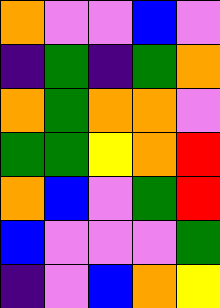[["orange", "violet", "violet", "blue", "violet"], ["indigo", "green", "indigo", "green", "orange"], ["orange", "green", "orange", "orange", "violet"], ["green", "green", "yellow", "orange", "red"], ["orange", "blue", "violet", "green", "red"], ["blue", "violet", "violet", "violet", "green"], ["indigo", "violet", "blue", "orange", "yellow"]]